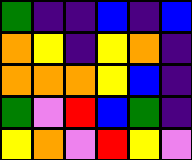[["green", "indigo", "indigo", "blue", "indigo", "blue"], ["orange", "yellow", "indigo", "yellow", "orange", "indigo"], ["orange", "orange", "orange", "yellow", "blue", "indigo"], ["green", "violet", "red", "blue", "green", "indigo"], ["yellow", "orange", "violet", "red", "yellow", "violet"]]